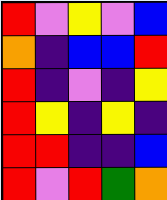[["red", "violet", "yellow", "violet", "blue"], ["orange", "indigo", "blue", "blue", "red"], ["red", "indigo", "violet", "indigo", "yellow"], ["red", "yellow", "indigo", "yellow", "indigo"], ["red", "red", "indigo", "indigo", "blue"], ["red", "violet", "red", "green", "orange"]]